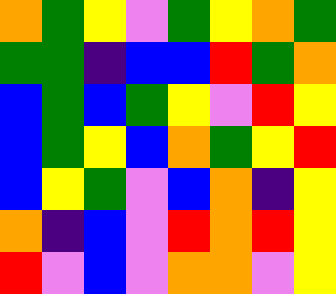[["orange", "green", "yellow", "violet", "green", "yellow", "orange", "green"], ["green", "green", "indigo", "blue", "blue", "red", "green", "orange"], ["blue", "green", "blue", "green", "yellow", "violet", "red", "yellow"], ["blue", "green", "yellow", "blue", "orange", "green", "yellow", "red"], ["blue", "yellow", "green", "violet", "blue", "orange", "indigo", "yellow"], ["orange", "indigo", "blue", "violet", "red", "orange", "red", "yellow"], ["red", "violet", "blue", "violet", "orange", "orange", "violet", "yellow"]]